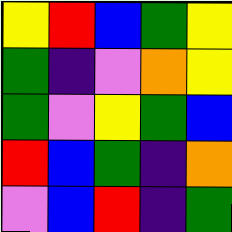[["yellow", "red", "blue", "green", "yellow"], ["green", "indigo", "violet", "orange", "yellow"], ["green", "violet", "yellow", "green", "blue"], ["red", "blue", "green", "indigo", "orange"], ["violet", "blue", "red", "indigo", "green"]]